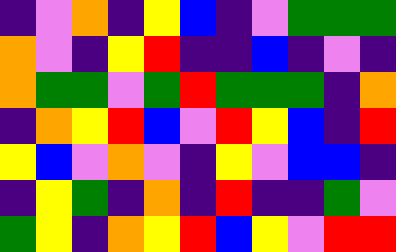[["indigo", "violet", "orange", "indigo", "yellow", "blue", "indigo", "violet", "green", "green", "green"], ["orange", "violet", "indigo", "yellow", "red", "indigo", "indigo", "blue", "indigo", "violet", "indigo"], ["orange", "green", "green", "violet", "green", "red", "green", "green", "green", "indigo", "orange"], ["indigo", "orange", "yellow", "red", "blue", "violet", "red", "yellow", "blue", "indigo", "red"], ["yellow", "blue", "violet", "orange", "violet", "indigo", "yellow", "violet", "blue", "blue", "indigo"], ["indigo", "yellow", "green", "indigo", "orange", "indigo", "red", "indigo", "indigo", "green", "violet"], ["green", "yellow", "indigo", "orange", "yellow", "red", "blue", "yellow", "violet", "red", "red"]]